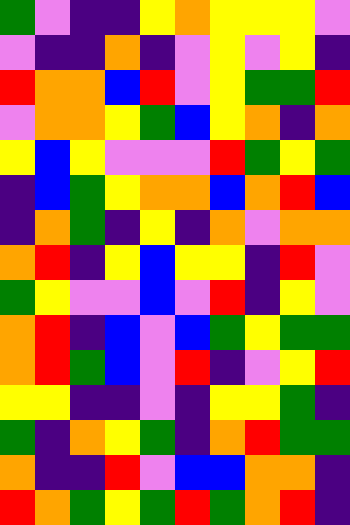[["green", "violet", "indigo", "indigo", "yellow", "orange", "yellow", "yellow", "yellow", "violet"], ["violet", "indigo", "indigo", "orange", "indigo", "violet", "yellow", "violet", "yellow", "indigo"], ["red", "orange", "orange", "blue", "red", "violet", "yellow", "green", "green", "red"], ["violet", "orange", "orange", "yellow", "green", "blue", "yellow", "orange", "indigo", "orange"], ["yellow", "blue", "yellow", "violet", "violet", "violet", "red", "green", "yellow", "green"], ["indigo", "blue", "green", "yellow", "orange", "orange", "blue", "orange", "red", "blue"], ["indigo", "orange", "green", "indigo", "yellow", "indigo", "orange", "violet", "orange", "orange"], ["orange", "red", "indigo", "yellow", "blue", "yellow", "yellow", "indigo", "red", "violet"], ["green", "yellow", "violet", "violet", "blue", "violet", "red", "indigo", "yellow", "violet"], ["orange", "red", "indigo", "blue", "violet", "blue", "green", "yellow", "green", "green"], ["orange", "red", "green", "blue", "violet", "red", "indigo", "violet", "yellow", "red"], ["yellow", "yellow", "indigo", "indigo", "violet", "indigo", "yellow", "yellow", "green", "indigo"], ["green", "indigo", "orange", "yellow", "green", "indigo", "orange", "red", "green", "green"], ["orange", "indigo", "indigo", "red", "violet", "blue", "blue", "orange", "orange", "indigo"], ["red", "orange", "green", "yellow", "green", "red", "green", "orange", "red", "indigo"]]